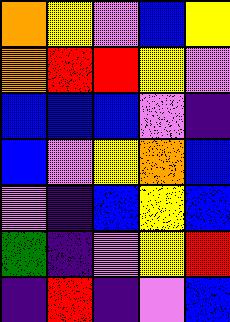[["orange", "yellow", "violet", "blue", "yellow"], ["orange", "red", "red", "yellow", "violet"], ["blue", "blue", "blue", "violet", "indigo"], ["blue", "violet", "yellow", "orange", "blue"], ["violet", "indigo", "blue", "yellow", "blue"], ["green", "indigo", "violet", "yellow", "red"], ["indigo", "red", "indigo", "violet", "blue"]]